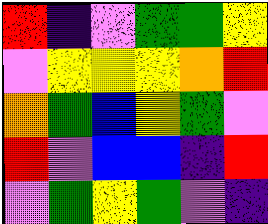[["red", "indigo", "violet", "green", "green", "yellow"], ["violet", "yellow", "yellow", "yellow", "orange", "red"], ["orange", "green", "blue", "yellow", "green", "violet"], ["red", "violet", "blue", "blue", "indigo", "red"], ["violet", "green", "yellow", "green", "violet", "indigo"]]